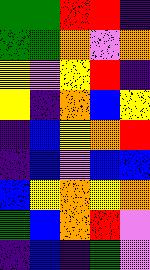[["green", "green", "red", "red", "indigo"], ["green", "green", "orange", "violet", "orange"], ["yellow", "violet", "yellow", "red", "indigo"], ["yellow", "indigo", "orange", "blue", "yellow"], ["indigo", "blue", "yellow", "orange", "red"], ["indigo", "blue", "violet", "blue", "blue"], ["blue", "yellow", "orange", "yellow", "orange"], ["green", "blue", "orange", "red", "violet"], ["indigo", "blue", "indigo", "green", "violet"]]